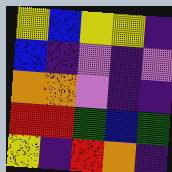[["yellow", "blue", "yellow", "yellow", "indigo"], ["blue", "indigo", "violet", "indigo", "violet"], ["orange", "orange", "violet", "indigo", "indigo"], ["red", "red", "green", "blue", "green"], ["yellow", "indigo", "red", "orange", "indigo"]]